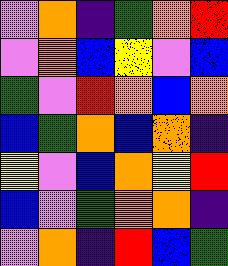[["violet", "orange", "indigo", "green", "orange", "red"], ["violet", "orange", "blue", "yellow", "violet", "blue"], ["green", "violet", "red", "orange", "blue", "orange"], ["blue", "green", "orange", "blue", "orange", "indigo"], ["yellow", "violet", "blue", "orange", "yellow", "red"], ["blue", "violet", "green", "orange", "orange", "indigo"], ["violet", "orange", "indigo", "red", "blue", "green"]]